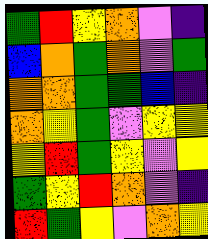[["green", "red", "yellow", "orange", "violet", "indigo"], ["blue", "orange", "green", "orange", "violet", "green"], ["orange", "orange", "green", "green", "blue", "indigo"], ["orange", "yellow", "green", "violet", "yellow", "yellow"], ["yellow", "red", "green", "yellow", "violet", "yellow"], ["green", "yellow", "red", "orange", "violet", "indigo"], ["red", "green", "yellow", "violet", "orange", "yellow"]]